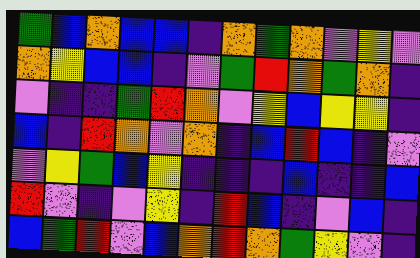[["green", "blue", "orange", "blue", "blue", "indigo", "orange", "green", "orange", "violet", "yellow", "violet"], ["orange", "yellow", "blue", "blue", "indigo", "violet", "green", "red", "orange", "green", "orange", "indigo"], ["violet", "indigo", "indigo", "green", "red", "orange", "violet", "yellow", "blue", "yellow", "yellow", "indigo"], ["blue", "indigo", "red", "orange", "violet", "orange", "indigo", "blue", "red", "blue", "indigo", "violet"], ["violet", "yellow", "green", "blue", "yellow", "indigo", "indigo", "indigo", "blue", "indigo", "indigo", "blue"], ["red", "violet", "indigo", "violet", "yellow", "indigo", "red", "blue", "indigo", "violet", "blue", "indigo"], ["blue", "green", "red", "violet", "blue", "orange", "red", "orange", "green", "yellow", "violet", "indigo"]]